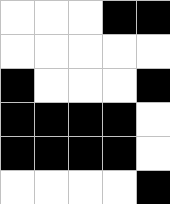[["white", "white", "white", "black", "black"], ["white", "white", "white", "white", "white"], ["black", "white", "white", "white", "black"], ["black", "black", "black", "black", "white"], ["black", "black", "black", "black", "white"], ["white", "white", "white", "white", "black"]]